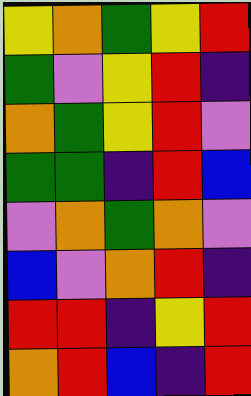[["yellow", "orange", "green", "yellow", "red"], ["green", "violet", "yellow", "red", "indigo"], ["orange", "green", "yellow", "red", "violet"], ["green", "green", "indigo", "red", "blue"], ["violet", "orange", "green", "orange", "violet"], ["blue", "violet", "orange", "red", "indigo"], ["red", "red", "indigo", "yellow", "red"], ["orange", "red", "blue", "indigo", "red"]]